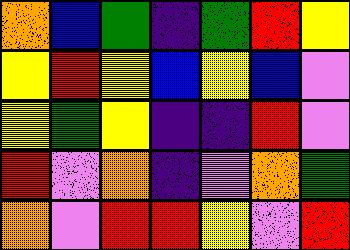[["orange", "blue", "green", "indigo", "green", "red", "yellow"], ["yellow", "red", "yellow", "blue", "yellow", "blue", "violet"], ["yellow", "green", "yellow", "indigo", "indigo", "red", "violet"], ["red", "violet", "orange", "indigo", "violet", "orange", "green"], ["orange", "violet", "red", "red", "yellow", "violet", "red"]]